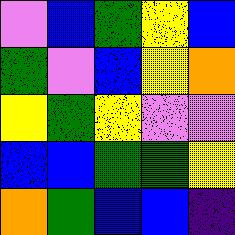[["violet", "blue", "green", "yellow", "blue"], ["green", "violet", "blue", "yellow", "orange"], ["yellow", "green", "yellow", "violet", "violet"], ["blue", "blue", "green", "green", "yellow"], ["orange", "green", "blue", "blue", "indigo"]]